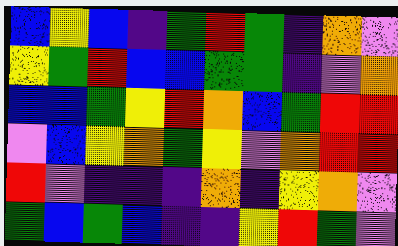[["blue", "yellow", "blue", "indigo", "green", "red", "green", "indigo", "orange", "violet"], ["yellow", "green", "red", "blue", "blue", "green", "green", "indigo", "violet", "orange"], ["blue", "blue", "green", "yellow", "red", "orange", "blue", "green", "red", "red"], ["violet", "blue", "yellow", "orange", "green", "yellow", "violet", "orange", "red", "red"], ["red", "violet", "indigo", "indigo", "indigo", "orange", "indigo", "yellow", "orange", "violet"], ["green", "blue", "green", "blue", "indigo", "indigo", "yellow", "red", "green", "violet"]]